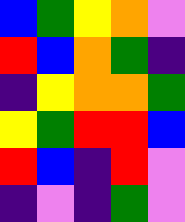[["blue", "green", "yellow", "orange", "violet"], ["red", "blue", "orange", "green", "indigo"], ["indigo", "yellow", "orange", "orange", "green"], ["yellow", "green", "red", "red", "blue"], ["red", "blue", "indigo", "red", "violet"], ["indigo", "violet", "indigo", "green", "violet"]]